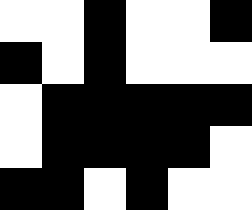[["white", "white", "black", "white", "white", "black"], ["black", "white", "black", "white", "white", "white"], ["white", "black", "black", "black", "black", "black"], ["white", "black", "black", "black", "black", "white"], ["black", "black", "white", "black", "white", "white"]]